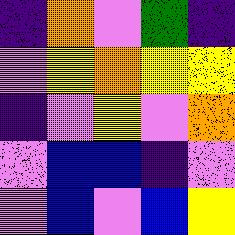[["indigo", "orange", "violet", "green", "indigo"], ["violet", "yellow", "orange", "yellow", "yellow"], ["indigo", "violet", "yellow", "violet", "orange"], ["violet", "blue", "blue", "indigo", "violet"], ["violet", "blue", "violet", "blue", "yellow"]]